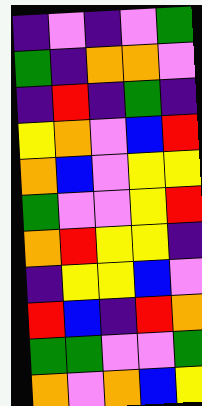[["indigo", "violet", "indigo", "violet", "green"], ["green", "indigo", "orange", "orange", "violet"], ["indigo", "red", "indigo", "green", "indigo"], ["yellow", "orange", "violet", "blue", "red"], ["orange", "blue", "violet", "yellow", "yellow"], ["green", "violet", "violet", "yellow", "red"], ["orange", "red", "yellow", "yellow", "indigo"], ["indigo", "yellow", "yellow", "blue", "violet"], ["red", "blue", "indigo", "red", "orange"], ["green", "green", "violet", "violet", "green"], ["orange", "violet", "orange", "blue", "yellow"]]